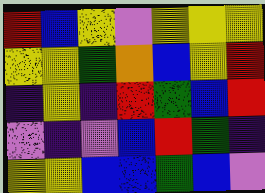[["red", "blue", "yellow", "violet", "yellow", "yellow", "yellow"], ["yellow", "yellow", "green", "orange", "blue", "yellow", "red"], ["indigo", "yellow", "indigo", "red", "green", "blue", "red"], ["violet", "indigo", "violet", "blue", "red", "green", "indigo"], ["yellow", "yellow", "blue", "blue", "green", "blue", "violet"]]